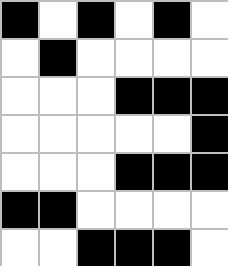[["black", "white", "black", "white", "black", "white"], ["white", "black", "white", "white", "white", "white"], ["white", "white", "white", "black", "black", "black"], ["white", "white", "white", "white", "white", "black"], ["white", "white", "white", "black", "black", "black"], ["black", "black", "white", "white", "white", "white"], ["white", "white", "black", "black", "black", "white"]]